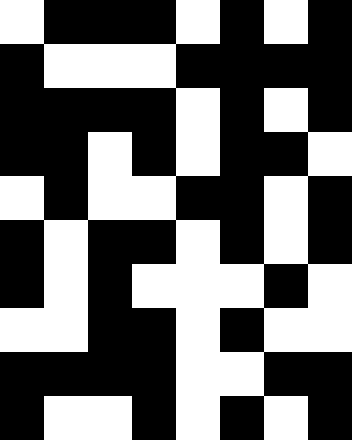[["white", "black", "black", "black", "white", "black", "white", "black"], ["black", "white", "white", "white", "black", "black", "black", "black"], ["black", "black", "black", "black", "white", "black", "white", "black"], ["black", "black", "white", "black", "white", "black", "black", "white"], ["white", "black", "white", "white", "black", "black", "white", "black"], ["black", "white", "black", "black", "white", "black", "white", "black"], ["black", "white", "black", "white", "white", "white", "black", "white"], ["white", "white", "black", "black", "white", "black", "white", "white"], ["black", "black", "black", "black", "white", "white", "black", "black"], ["black", "white", "white", "black", "white", "black", "white", "black"]]